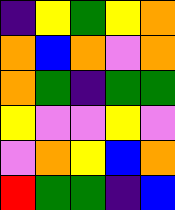[["indigo", "yellow", "green", "yellow", "orange"], ["orange", "blue", "orange", "violet", "orange"], ["orange", "green", "indigo", "green", "green"], ["yellow", "violet", "violet", "yellow", "violet"], ["violet", "orange", "yellow", "blue", "orange"], ["red", "green", "green", "indigo", "blue"]]